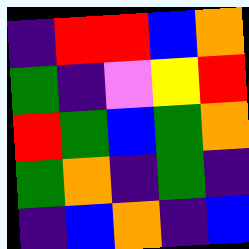[["indigo", "red", "red", "blue", "orange"], ["green", "indigo", "violet", "yellow", "red"], ["red", "green", "blue", "green", "orange"], ["green", "orange", "indigo", "green", "indigo"], ["indigo", "blue", "orange", "indigo", "blue"]]